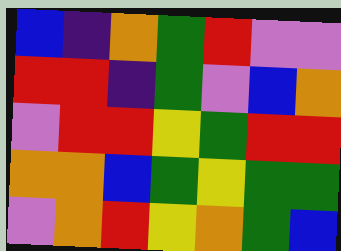[["blue", "indigo", "orange", "green", "red", "violet", "violet"], ["red", "red", "indigo", "green", "violet", "blue", "orange"], ["violet", "red", "red", "yellow", "green", "red", "red"], ["orange", "orange", "blue", "green", "yellow", "green", "green"], ["violet", "orange", "red", "yellow", "orange", "green", "blue"]]